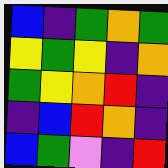[["blue", "indigo", "green", "orange", "green"], ["yellow", "green", "yellow", "indigo", "orange"], ["green", "yellow", "orange", "red", "indigo"], ["indigo", "blue", "red", "orange", "indigo"], ["blue", "green", "violet", "indigo", "red"]]